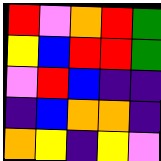[["red", "violet", "orange", "red", "green"], ["yellow", "blue", "red", "red", "green"], ["violet", "red", "blue", "indigo", "indigo"], ["indigo", "blue", "orange", "orange", "indigo"], ["orange", "yellow", "indigo", "yellow", "violet"]]